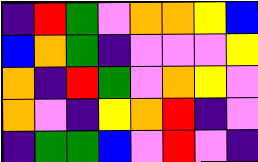[["indigo", "red", "green", "violet", "orange", "orange", "yellow", "blue"], ["blue", "orange", "green", "indigo", "violet", "violet", "violet", "yellow"], ["orange", "indigo", "red", "green", "violet", "orange", "yellow", "violet"], ["orange", "violet", "indigo", "yellow", "orange", "red", "indigo", "violet"], ["indigo", "green", "green", "blue", "violet", "red", "violet", "indigo"]]